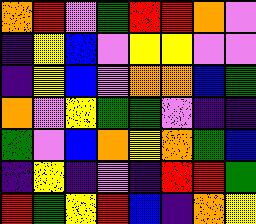[["orange", "red", "violet", "green", "red", "red", "orange", "violet"], ["indigo", "yellow", "blue", "violet", "yellow", "yellow", "violet", "violet"], ["indigo", "yellow", "blue", "violet", "orange", "orange", "blue", "green"], ["orange", "violet", "yellow", "green", "green", "violet", "indigo", "indigo"], ["green", "violet", "blue", "orange", "yellow", "orange", "green", "blue"], ["indigo", "yellow", "indigo", "violet", "indigo", "red", "red", "green"], ["red", "green", "yellow", "red", "blue", "indigo", "orange", "yellow"]]